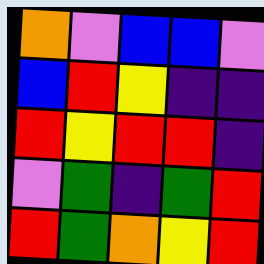[["orange", "violet", "blue", "blue", "violet"], ["blue", "red", "yellow", "indigo", "indigo"], ["red", "yellow", "red", "red", "indigo"], ["violet", "green", "indigo", "green", "red"], ["red", "green", "orange", "yellow", "red"]]